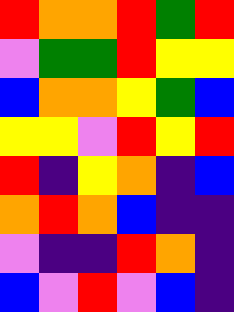[["red", "orange", "orange", "red", "green", "red"], ["violet", "green", "green", "red", "yellow", "yellow"], ["blue", "orange", "orange", "yellow", "green", "blue"], ["yellow", "yellow", "violet", "red", "yellow", "red"], ["red", "indigo", "yellow", "orange", "indigo", "blue"], ["orange", "red", "orange", "blue", "indigo", "indigo"], ["violet", "indigo", "indigo", "red", "orange", "indigo"], ["blue", "violet", "red", "violet", "blue", "indigo"]]